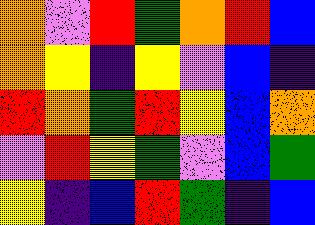[["orange", "violet", "red", "green", "orange", "red", "blue"], ["orange", "yellow", "indigo", "yellow", "violet", "blue", "indigo"], ["red", "orange", "green", "red", "yellow", "blue", "orange"], ["violet", "red", "yellow", "green", "violet", "blue", "green"], ["yellow", "indigo", "blue", "red", "green", "indigo", "blue"]]